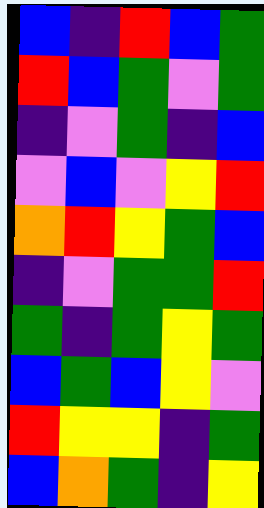[["blue", "indigo", "red", "blue", "green"], ["red", "blue", "green", "violet", "green"], ["indigo", "violet", "green", "indigo", "blue"], ["violet", "blue", "violet", "yellow", "red"], ["orange", "red", "yellow", "green", "blue"], ["indigo", "violet", "green", "green", "red"], ["green", "indigo", "green", "yellow", "green"], ["blue", "green", "blue", "yellow", "violet"], ["red", "yellow", "yellow", "indigo", "green"], ["blue", "orange", "green", "indigo", "yellow"]]